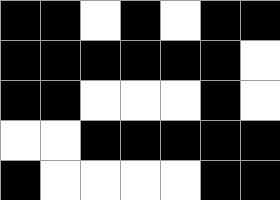[["black", "black", "white", "black", "white", "black", "black"], ["black", "black", "black", "black", "black", "black", "white"], ["black", "black", "white", "white", "white", "black", "white"], ["white", "white", "black", "black", "black", "black", "black"], ["black", "white", "white", "white", "white", "black", "black"]]